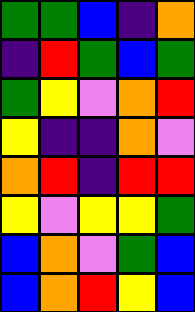[["green", "green", "blue", "indigo", "orange"], ["indigo", "red", "green", "blue", "green"], ["green", "yellow", "violet", "orange", "red"], ["yellow", "indigo", "indigo", "orange", "violet"], ["orange", "red", "indigo", "red", "red"], ["yellow", "violet", "yellow", "yellow", "green"], ["blue", "orange", "violet", "green", "blue"], ["blue", "orange", "red", "yellow", "blue"]]